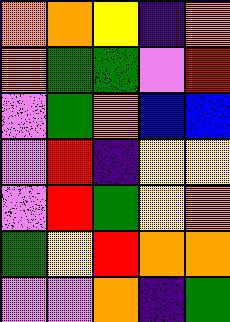[["orange", "orange", "yellow", "indigo", "orange"], ["orange", "green", "green", "violet", "red"], ["violet", "green", "orange", "blue", "blue"], ["violet", "red", "indigo", "yellow", "yellow"], ["violet", "red", "green", "yellow", "orange"], ["green", "yellow", "red", "orange", "orange"], ["violet", "violet", "orange", "indigo", "green"]]